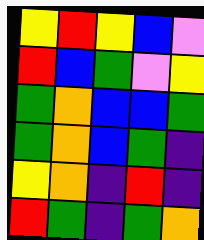[["yellow", "red", "yellow", "blue", "violet"], ["red", "blue", "green", "violet", "yellow"], ["green", "orange", "blue", "blue", "green"], ["green", "orange", "blue", "green", "indigo"], ["yellow", "orange", "indigo", "red", "indigo"], ["red", "green", "indigo", "green", "orange"]]